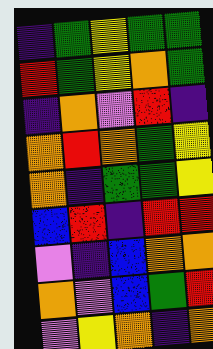[["indigo", "green", "yellow", "green", "green"], ["red", "green", "yellow", "orange", "green"], ["indigo", "orange", "violet", "red", "indigo"], ["orange", "red", "orange", "green", "yellow"], ["orange", "indigo", "green", "green", "yellow"], ["blue", "red", "indigo", "red", "red"], ["violet", "indigo", "blue", "orange", "orange"], ["orange", "violet", "blue", "green", "red"], ["violet", "yellow", "orange", "indigo", "orange"]]